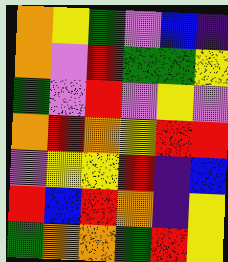[["orange", "yellow", "green", "violet", "blue", "indigo"], ["orange", "violet", "red", "green", "green", "yellow"], ["green", "violet", "red", "violet", "yellow", "violet"], ["orange", "red", "orange", "yellow", "red", "red"], ["violet", "yellow", "yellow", "red", "indigo", "blue"], ["red", "blue", "red", "orange", "indigo", "yellow"], ["green", "orange", "orange", "green", "red", "yellow"]]